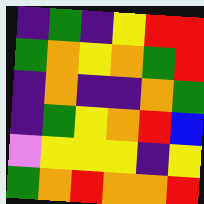[["indigo", "green", "indigo", "yellow", "red", "red"], ["green", "orange", "yellow", "orange", "green", "red"], ["indigo", "orange", "indigo", "indigo", "orange", "green"], ["indigo", "green", "yellow", "orange", "red", "blue"], ["violet", "yellow", "yellow", "yellow", "indigo", "yellow"], ["green", "orange", "red", "orange", "orange", "red"]]